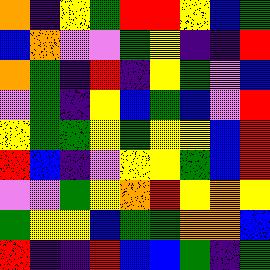[["orange", "indigo", "yellow", "green", "red", "red", "yellow", "blue", "green"], ["blue", "orange", "violet", "violet", "green", "yellow", "indigo", "indigo", "red"], ["orange", "green", "indigo", "red", "indigo", "yellow", "green", "violet", "blue"], ["violet", "green", "indigo", "yellow", "blue", "green", "blue", "violet", "red"], ["yellow", "green", "green", "yellow", "green", "yellow", "yellow", "blue", "red"], ["red", "blue", "indigo", "violet", "yellow", "yellow", "green", "blue", "red"], ["violet", "violet", "green", "yellow", "orange", "red", "yellow", "orange", "yellow"], ["green", "yellow", "yellow", "blue", "green", "green", "orange", "orange", "blue"], ["red", "indigo", "indigo", "red", "blue", "blue", "green", "indigo", "green"]]